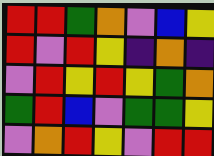[["red", "red", "green", "orange", "violet", "blue", "yellow"], ["red", "violet", "red", "yellow", "indigo", "orange", "indigo"], ["violet", "red", "yellow", "red", "yellow", "green", "orange"], ["green", "red", "blue", "violet", "green", "green", "yellow"], ["violet", "orange", "red", "yellow", "violet", "red", "red"]]